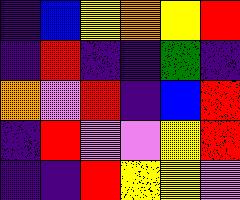[["indigo", "blue", "yellow", "orange", "yellow", "red"], ["indigo", "red", "indigo", "indigo", "green", "indigo"], ["orange", "violet", "red", "indigo", "blue", "red"], ["indigo", "red", "violet", "violet", "yellow", "red"], ["indigo", "indigo", "red", "yellow", "yellow", "violet"]]